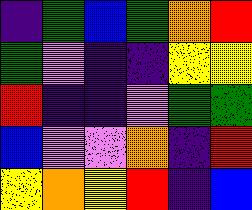[["indigo", "green", "blue", "green", "orange", "red"], ["green", "violet", "indigo", "indigo", "yellow", "yellow"], ["red", "indigo", "indigo", "violet", "green", "green"], ["blue", "violet", "violet", "orange", "indigo", "red"], ["yellow", "orange", "yellow", "red", "indigo", "blue"]]